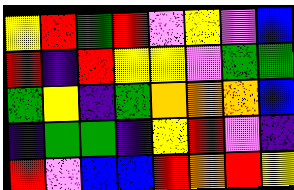[["yellow", "red", "green", "red", "violet", "yellow", "violet", "blue"], ["red", "indigo", "red", "yellow", "yellow", "violet", "green", "green"], ["green", "yellow", "indigo", "green", "orange", "orange", "orange", "blue"], ["indigo", "green", "green", "indigo", "yellow", "red", "violet", "indigo"], ["red", "violet", "blue", "blue", "red", "orange", "red", "yellow"]]